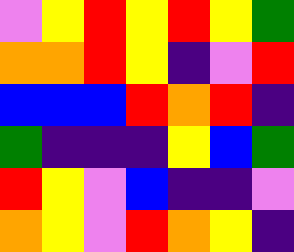[["violet", "yellow", "red", "yellow", "red", "yellow", "green"], ["orange", "orange", "red", "yellow", "indigo", "violet", "red"], ["blue", "blue", "blue", "red", "orange", "red", "indigo"], ["green", "indigo", "indigo", "indigo", "yellow", "blue", "green"], ["red", "yellow", "violet", "blue", "indigo", "indigo", "violet"], ["orange", "yellow", "violet", "red", "orange", "yellow", "indigo"]]